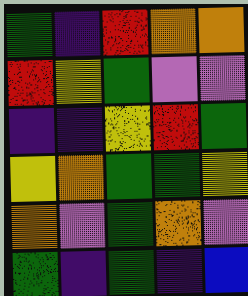[["green", "indigo", "red", "orange", "orange"], ["red", "yellow", "green", "violet", "violet"], ["indigo", "indigo", "yellow", "red", "green"], ["yellow", "orange", "green", "green", "yellow"], ["orange", "violet", "green", "orange", "violet"], ["green", "indigo", "green", "indigo", "blue"]]